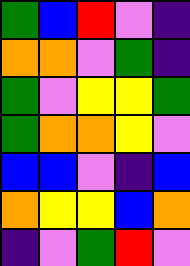[["green", "blue", "red", "violet", "indigo"], ["orange", "orange", "violet", "green", "indigo"], ["green", "violet", "yellow", "yellow", "green"], ["green", "orange", "orange", "yellow", "violet"], ["blue", "blue", "violet", "indigo", "blue"], ["orange", "yellow", "yellow", "blue", "orange"], ["indigo", "violet", "green", "red", "violet"]]